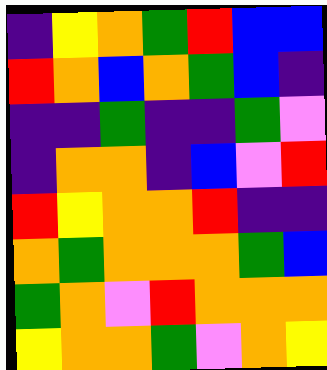[["indigo", "yellow", "orange", "green", "red", "blue", "blue"], ["red", "orange", "blue", "orange", "green", "blue", "indigo"], ["indigo", "indigo", "green", "indigo", "indigo", "green", "violet"], ["indigo", "orange", "orange", "indigo", "blue", "violet", "red"], ["red", "yellow", "orange", "orange", "red", "indigo", "indigo"], ["orange", "green", "orange", "orange", "orange", "green", "blue"], ["green", "orange", "violet", "red", "orange", "orange", "orange"], ["yellow", "orange", "orange", "green", "violet", "orange", "yellow"]]